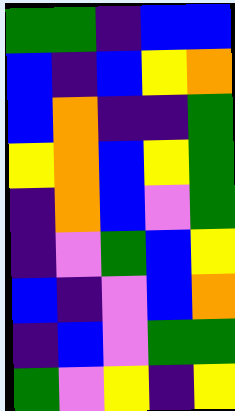[["green", "green", "indigo", "blue", "blue"], ["blue", "indigo", "blue", "yellow", "orange"], ["blue", "orange", "indigo", "indigo", "green"], ["yellow", "orange", "blue", "yellow", "green"], ["indigo", "orange", "blue", "violet", "green"], ["indigo", "violet", "green", "blue", "yellow"], ["blue", "indigo", "violet", "blue", "orange"], ["indigo", "blue", "violet", "green", "green"], ["green", "violet", "yellow", "indigo", "yellow"]]